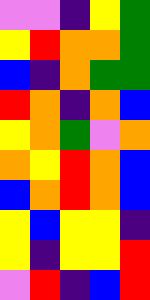[["violet", "violet", "indigo", "yellow", "green"], ["yellow", "red", "orange", "orange", "green"], ["blue", "indigo", "orange", "green", "green"], ["red", "orange", "indigo", "orange", "blue"], ["yellow", "orange", "green", "violet", "orange"], ["orange", "yellow", "red", "orange", "blue"], ["blue", "orange", "red", "orange", "blue"], ["yellow", "blue", "yellow", "yellow", "indigo"], ["yellow", "indigo", "yellow", "yellow", "red"], ["violet", "red", "indigo", "blue", "red"]]